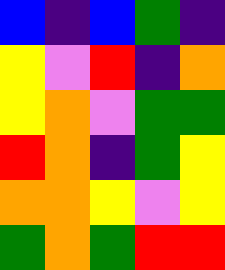[["blue", "indigo", "blue", "green", "indigo"], ["yellow", "violet", "red", "indigo", "orange"], ["yellow", "orange", "violet", "green", "green"], ["red", "orange", "indigo", "green", "yellow"], ["orange", "orange", "yellow", "violet", "yellow"], ["green", "orange", "green", "red", "red"]]